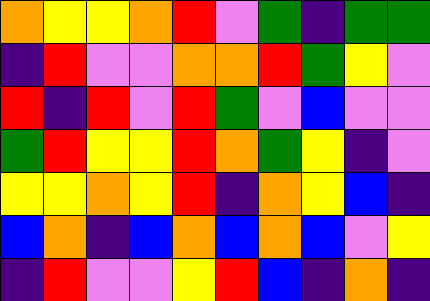[["orange", "yellow", "yellow", "orange", "red", "violet", "green", "indigo", "green", "green"], ["indigo", "red", "violet", "violet", "orange", "orange", "red", "green", "yellow", "violet"], ["red", "indigo", "red", "violet", "red", "green", "violet", "blue", "violet", "violet"], ["green", "red", "yellow", "yellow", "red", "orange", "green", "yellow", "indigo", "violet"], ["yellow", "yellow", "orange", "yellow", "red", "indigo", "orange", "yellow", "blue", "indigo"], ["blue", "orange", "indigo", "blue", "orange", "blue", "orange", "blue", "violet", "yellow"], ["indigo", "red", "violet", "violet", "yellow", "red", "blue", "indigo", "orange", "indigo"]]